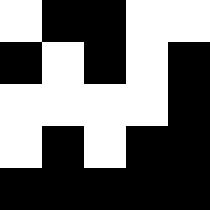[["white", "black", "black", "white", "white"], ["black", "white", "black", "white", "black"], ["white", "white", "white", "white", "black"], ["white", "black", "white", "black", "black"], ["black", "black", "black", "black", "black"]]